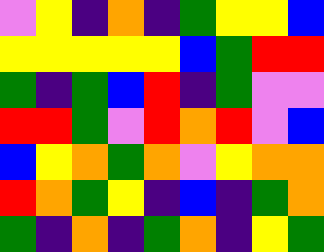[["violet", "yellow", "indigo", "orange", "indigo", "green", "yellow", "yellow", "blue"], ["yellow", "yellow", "yellow", "yellow", "yellow", "blue", "green", "red", "red"], ["green", "indigo", "green", "blue", "red", "indigo", "green", "violet", "violet"], ["red", "red", "green", "violet", "red", "orange", "red", "violet", "blue"], ["blue", "yellow", "orange", "green", "orange", "violet", "yellow", "orange", "orange"], ["red", "orange", "green", "yellow", "indigo", "blue", "indigo", "green", "orange"], ["green", "indigo", "orange", "indigo", "green", "orange", "indigo", "yellow", "green"]]